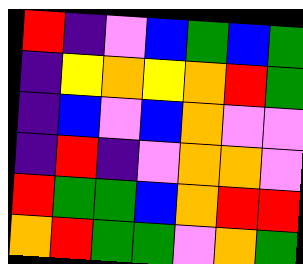[["red", "indigo", "violet", "blue", "green", "blue", "green"], ["indigo", "yellow", "orange", "yellow", "orange", "red", "green"], ["indigo", "blue", "violet", "blue", "orange", "violet", "violet"], ["indigo", "red", "indigo", "violet", "orange", "orange", "violet"], ["red", "green", "green", "blue", "orange", "red", "red"], ["orange", "red", "green", "green", "violet", "orange", "green"]]